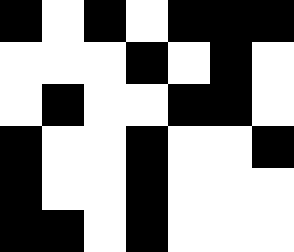[["black", "white", "black", "white", "black", "black", "black"], ["white", "white", "white", "black", "white", "black", "white"], ["white", "black", "white", "white", "black", "black", "white"], ["black", "white", "white", "black", "white", "white", "black"], ["black", "white", "white", "black", "white", "white", "white"], ["black", "black", "white", "black", "white", "white", "white"]]